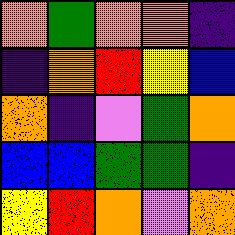[["orange", "green", "orange", "orange", "indigo"], ["indigo", "orange", "red", "yellow", "blue"], ["orange", "indigo", "violet", "green", "orange"], ["blue", "blue", "green", "green", "indigo"], ["yellow", "red", "orange", "violet", "orange"]]